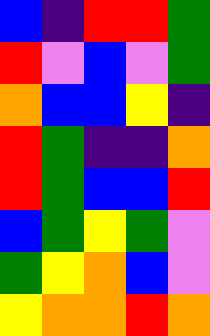[["blue", "indigo", "red", "red", "green"], ["red", "violet", "blue", "violet", "green"], ["orange", "blue", "blue", "yellow", "indigo"], ["red", "green", "indigo", "indigo", "orange"], ["red", "green", "blue", "blue", "red"], ["blue", "green", "yellow", "green", "violet"], ["green", "yellow", "orange", "blue", "violet"], ["yellow", "orange", "orange", "red", "orange"]]